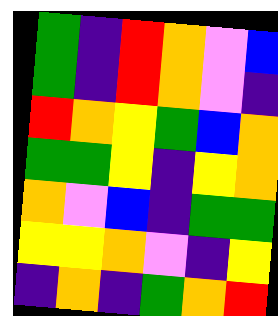[["green", "indigo", "red", "orange", "violet", "blue"], ["green", "indigo", "red", "orange", "violet", "indigo"], ["red", "orange", "yellow", "green", "blue", "orange"], ["green", "green", "yellow", "indigo", "yellow", "orange"], ["orange", "violet", "blue", "indigo", "green", "green"], ["yellow", "yellow", "orange", "violet", "indigo", "yellow"], ["indigo", "orange", "indigo", "green", "orange", "red"]]